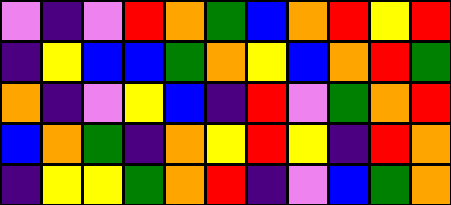[["violet", "indigo", "violet", "red", "orange", "green", "blue", "orange", "red", "yellow", "red"], ["indigo", "yellow", "blue", "blue", "green", "orange", "yellow", "blue", "orange", "red", "green"], ["orange", "indigo", "violet", "yellow", "blue", "indigo", "red", "violet", "green", "orange", "red"], ["blue", "orange", "green", "indigo", "orange", "yellow", "red", "yellow", "indigo", "red", "orange"], ["indigo", "yellow", "yellow", "green", "orange", "red", "indigo", "violet", "blue", "green", "orange"]]